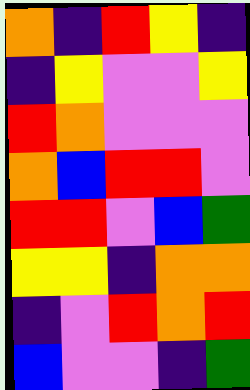[["orange", "indigo", "red", "yellow", "indigo"], ["indigo", "yellow", "violet", "violet", "yellow"], ["red", "orange", "violet", "violet", "violet"], ["orange", "blue", "red", "red", "violet"], ["red", "red", "violet", "blue", "green"], ["yellow", "yellow", "indigo", "orange", "orange"], ["indigo", "violet", "red", "orange", "red"], ["blue", "violet", "violet", "indigo", "green"]]